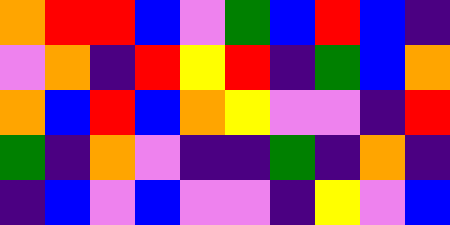[["orange", "red", "red", "blue", "violet", "green", "blue", "red", "blue", "indigo"], ["violet", "orange", "indigo", "red", "yellow", "red", "indigo", "green", "blue", "orange"], ["orange", "blue", "red", "blue", "orange", "yellow", "violet", "violet", "indigo", "red"], ["green", "indigo", "orange", "violet", "indigo", "indigo", "green", "indigo", "orange", "indigo"], ["indigo", "blue", "violet", "blue", "violet", "violet", "indigo", "yellow", "violet", "blue"]]